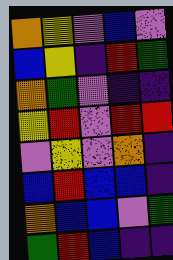[["orange", "yellow", "violet", "blue", "violet"], ["blue", "yellow", "indigo", "red", "green"], ["orange", "green", "violet", "indigo", "indigo"], ["yellow", "red", "violet", "red", "red"], ["violet", "yellow", "violet", "orange", "indigo"], ["blue", "red", "blue", "blue", "indigo"], ["orange", "blue", "blue", "violet", "green"], ["green", "red", "blue", "indigo", "indigo"]]